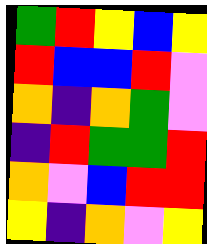[["green", "red", "yellow", "blue", "yellow"], ["red", "blue", "blue", "red", "violet"], ["orange", "indigo", "orange", "green", "violet"], ["indigo", "red", "green", "green", "red"], ["orange", "violet", "blue", "red", "red"], ["yellow", "indigo", "orange", "violet", "yellow"]]